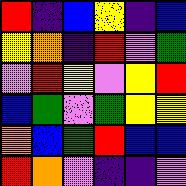[["red", "indigo", "blue", "yellow", "indigo", "blue"], ["yellow", "orange", "indigo", "red", "violet", "green"], ["violet", "red", "yellow", "violet", "yellow", "red"], ["blue", "green", "violet", "green", "yellow", "yellow"], ["orange", "blue", "green", "red", "blue", "blue"], ["red", "orange", "violet", "indigo", "indigo", "violet"]]